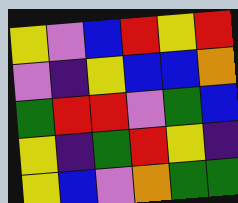[["yellow", "violet", "blue", "red", "yellow", "red"], ["violet", "indigo", "yellow", "blue", "blue", "orange"], ["green", "red", "red", "violet", "green", "blue"], ["yellow", "indigo", "green", "red", "yellow", "indigo"], ["yellow", "blue", "violet", "orange", "green", "green"]]